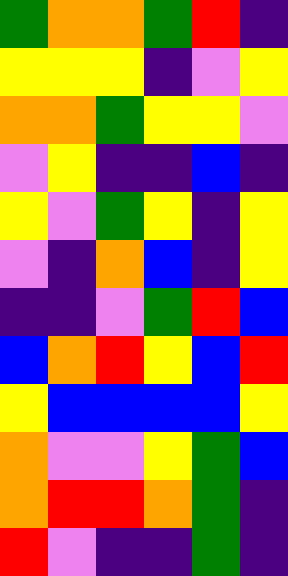[["green", "orange", "orange", "green", "red", "indigo"], ["yellow", "yellow", "yellow", "indigo", "violet", "yellow"], ["orange", "orange", "green", "yellow", "yellow", "violet"], ["violet", "yellow", "indigo", "indigo", "blue", "indigo"], ["yellow", "violet", "green", "yellow", "indigo", "yellow"], ["violet", "indigo", "orange", "blue", "indigo", "yellow"], ["indigo", "indigo", "violet", "green", "red", "blue"], ["blue", "orange", "red", "yellow", "blue", "red"], ["yellow", "blue", "blue", "blue", "blue", "yellow"], ["orange", "violet", "violet", "yellow", "green", "blue"], ["orange", "red", "red", "orange", "green", "indigo"], ["red", "violet", "indigo", "indigo", "green", "indigo"]]